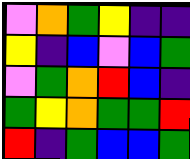[["violet", "orange", "green", "yellow", "indigo", "indigo"], ["yellow", "indigo", "blue", "violet", "blue", "green"], ["violet", "green", "orange", "red", "blue", "indigo"], ["green", "yellow", "orange", "green", "green", "red"], ["red", "indigo", "green", "blue", "blue", "green"]]